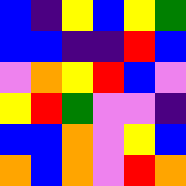[["blue", "indigo", "yellow", "blue", "yellow", "green"], ["blue", "blue", "indigo", "indigo", "red", "blue"], ["violet", "orange", "yellow", "red", "blue", "violet"], ["yellow", "red", "green", "violet", "violet", "indigo"], ["blue", "blue", "orange", "violet", "yellow", "blue"], ["orange", "blue", "orange", "violet", "red", "orange"]]